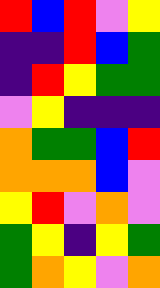[["red", "blue", "red", "violet", "yellow"], ["indigo", "indigo", "red", "blue", "green"], ["indigo", "red", "yellow", "green", "green"], ["violet", "yellow", "indigo", "indigo", "indigo"], ["orange", "green", "green", "blue", "red"], ["orange", "orange", "orange", "blue", "violet"], ["yellow", "red", "violet", "orange", "violet"], ["green", "yellow", "indigo", "yellow", "green"], ["green", "orange", "yellow", "violet", "orange"]]